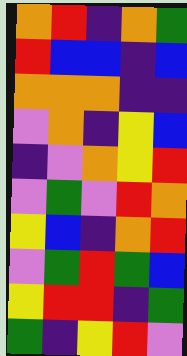[["orange", "red", "indigo", "orange", "green"], ["red", "blue", "blue", "indigo", "blue"], ["orange", "orange", "orange", "indigo", "indigo"], ["violet", "orange", "indigo", "yellow", "blue"], ["indigo", "violet", "orange", "yellow", "red"], ["violet", "green", "violet", "red", "orange"], ["yellow", "blue", "indigo", "orange", "red"], ["violet", "green", "red", "green", "blue"], ["yellow", "red", "red", "indigo", "green"], ["green", "indigo", "yellow", "red", "violet"]]